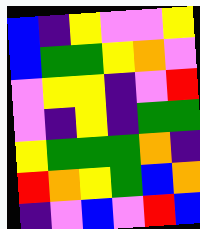[["blue", "indigo", "yellow", "violet", "violet", "yellow"], ["blue", "green", "green", "yellow", "orange", "violet"], ["violet", "yellow", "yellow", "indigo", "violet", "red"], ["violet", "indigo", "yellow", "indigo", "green", "green"], ["yellow", "green", "green", "green", "orange", "indigo"], ["red", "orange", "yellow", "green", "blue", "orange"], ["indigo", "violet", "blue", "violet", "red", "blue"]]